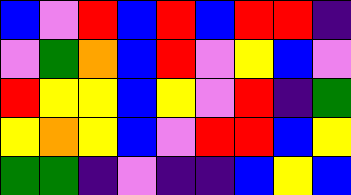[["blue", "violet", "red", "blue", "red", "blue", "red", "red", "indigo"], ["violet", "green", "orange", "blue", "red", "violet", "yellow", "blue", "violet"], ["red", "yellow", "yellow", "blue", "yellow", "violet", "red", "indigo", "green"], ["yellow", "orange", "yellow", "blue", "violet", "red", "red", "blue", "yellow"], ["green", "green", "indigo", "violet", "indigo", "indigo", "blue", "yellow", "blue"]]